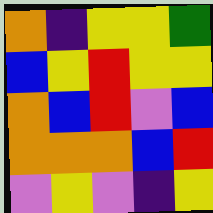[["orange", "indigo", "yellow", "yellow", "green"], ["blue", "yellow", "red", "yellow", "yellow"], ["orange", "blue", "red", "violet", "blue"], ["orange", "orange", "orange", "blue", "red"], ["violet", "yellow", "violet", "indigo", "yellow"]]